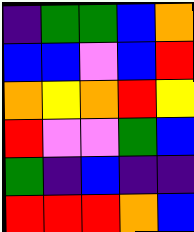[["indigo", "green", "green", "blue", "orange"], ["blue", "blue", "violet", "blue", "red"], ["orange", "yellow", "orange", "red", "yellow"], ["red", "violet", "violet", "green", "blue"], ["green", "indigo", "blue", "indigo", "indigo"], ["red", "red", "red", "orange", "blue"]]